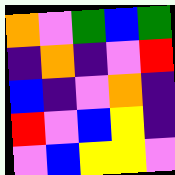[["orange", "violet", "green", "blue", "green"], ["indigo", "orange", "indigo", "violet", "red"], ["blue", "indigo", "violet", "orange", "indigo"], ["red", "violet", "blue", "yellow", "indigo"], ["violet", "blue", "yellow", "yellow", "violet"]]